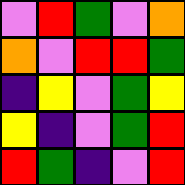[["violet", "red", "green", "violet", "orange"], ["orange", "violet", "red", "red", "green"], ["indigo", "yellow", "violet", "green", "yellow"], ["yellow", "indigo", "violet", "green", "red"], ["red", "green", "indigo", "violet", "red"]]